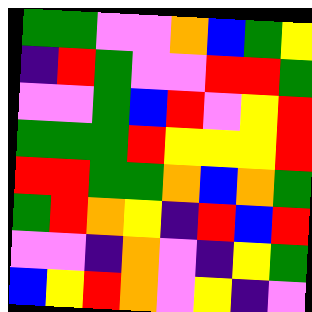[["green", "green", "violet", "violet", "orange", "blue", "green", "yellow"], ["indigo", "red", "green", "violet", "violet", "red", "red", "green"], ["violet", "violet", "green", "blue", "red", "violet", "yellow", "red"], ["green", "green", "green", "red", "yellow", "yellow", "yellow", "red"], ["red", "red", "green", "green", "orange", "blue", "orange", "green"], ["green", "red", "orange", "yellow", "indigo", "red", "blue", "red"], ["violet", "violet", "indigo", "orange", "violet", "indigo", "yellow", "green"], ["blue", "yellow", "red", "orange", "violet", "yellow", "indigo", "violet"]]